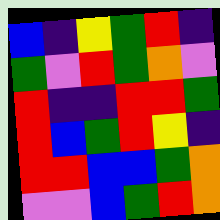[["blue", "indigo", "yellow", "green", "red", "indigo"], ["green", "violet", "red", "green", "orange", "violet"], ["red", "indigo", "indigo", "red", "red", "green"], ["red", "blue", "green", "red", "yellow", "indigo"], ["red", "red", "blue", "blue", "green", "orange"], ["violet", "violet", "blue", "green", "red", "orange"]]